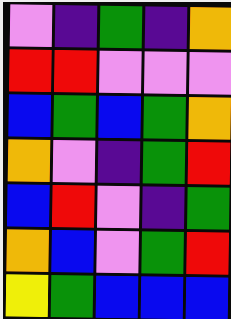[["violet", "indigo", "green", "indigo", "orange"], ["red", "red", "violet", "violet", "violet"], ["blue", "green", "blue", "green", "orange"], ["orange", "violet", "indigo", "green", "red"], ["blue", "red", "violet", "indigo", "green"], ["orange", "blue", "violet", "green", "red"], ["yellow", "green", "blue", "blue", "blue"]]